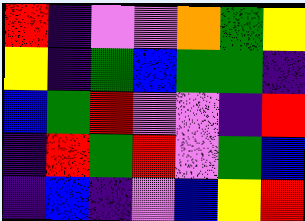[["red", "indigo", "violet", "violet", "orange", "green", "yellow"], ["yellow", "indigo", "green", "blue", "green", "green", "indigo"], ["blue", "green", "red", "violet", "violet", "indigo", "red"], ["indigo", "red", "green", "red", "violet", "green", "blue"], ["indigo", "blue", "indigo", "violet", "blue", "yellow", "red"]]